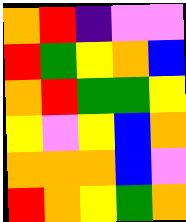[["orange", "red", "indigo", "violet", "violet"], ["red", "green", "yellow", "orange", "blue"], ["orange", "red", "green", "green", "yellow"], ["yellow", "violet", "yellow", "blue", "orange"], ["orange", "orange", "orange", "blue", "violet"], ["red", "orange", "yellow", "green", "orange"]]